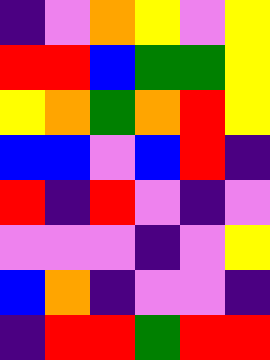[["indigo", "violet", "orange", "yellow", "violet", "yellow"], ["red", "red", "blue", "green", "green", "yellow"], ["yellow", "orange", "green", "orange", "red", "yellow"], ["blue", "blue", "violet", "blue", "red", "indigo"], ["red", "indigo", "red", "violet", "indigo", "violet"], ["violet", "violet", "violet", "indigo", "violet", "yellow"], ["blue", "orange", "indigo", "violet", "violet", "indigo"], ["indigo", "red", "red", "green", "red", "red"]]